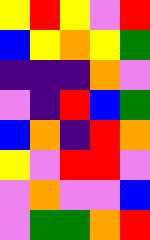[["yellow", "red", "yellow", "violet", "red"], ["blue", "yellow", "orange", "yellow", "green"], ["indigo", "indigo", "indigo", "orange", "violet"], ["violet", "indigo", "red", "blue", "green"], ["blue", "orange", "indigo", "red", "orange"], ["yellow", "violet", "red", "red", "violet"], ["violet", "orange", "violet", "violet", "blue"], ["violet", "green", "green", "orange", "red"]]